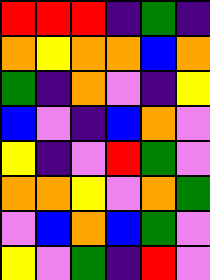[["red", "red", "red", "indigo", "green", "indigo"], ["orange", "yellow", "orange", "orange", "blue", "orange"], ["green", "indigo", "orange", "violet", "indigo", "yellow"], ["blue", "violet", "indigo", "blue", "orange", "violet"], ["yellow", "indigo", "violet", "red", "green", "violet"], ["orange", "orange", "yellow", "violet", "orange", "green"], ["violet", "blue", "orange", "blue", "green", "violet"], ["yellow", "violet", "green", "indigo", "red", "violet"]]